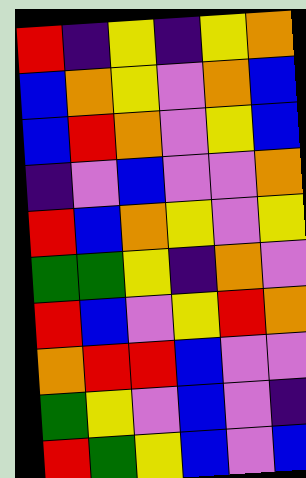[["red", "indigo", "yellow", "indigo", "yellow", "orange"], ["blue", "orange", "yellow", "violet", "orange", "blue"], ["blue", "red", "orange", "violet", "yellow", "blue"], ["indigo", "violet", "blue", "violet", "violet", "orange"], ["red", "blue", "orange", "yellow", "violet", "yellow"], ["green", "green", "yellow", "indigo", "orange", "violet"], ["red", "blue", "violet", "yellow", "red", "orange"], ["orange", "red", "red", "blue", "violet", "violet"], ["green", "yellow", "violet", "blue", "violet", "indigo"], ["red", "green", "yellow", "blue", "violet", "blue"]]